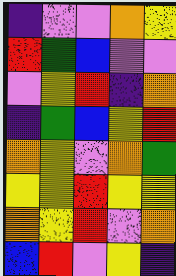[["indigo", "violet", "violet", "orange", "yellow"], ["red", "green", "blue", "violet", "violet"], ["violet", "yellow", "red", "indigo", "orange"], ["indigo", "green", "blue", "yellow", "red"], ["orange", "yellow", "violet", "orange", "green"], ["yellow", "yellow", "red", "yellow", "yellow"], ["orange", "yellow", "red", "violet", "orange"], ["blue", "red", "violet", "yellow", "indigo"]]